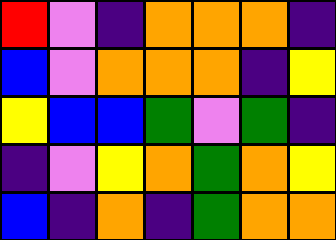[["red", "violet", "indigo", "orange", "orange", "orange", "indigo"], ["blue", "violet", "orange", "orange", "orange", "indigo", "yellow"], ["yellow", "blue", "blue", "green", "violet", "green", "indigo"], ["indigo", "violet", "yellow", "orange", "green", "orange", "yellow"], ["blue", "indigo", "orange", "indigo", "green", "orange", "orange"]]